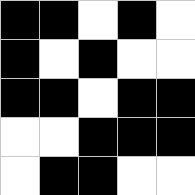[["black", "black", "white", "black", "white"], ["black", "white", "black", "white", "white"], ["black", "black", "white", "black", "black"], ["white", "white", "black", "black", "black"], ["white", "black", "black", "white", "white"]]